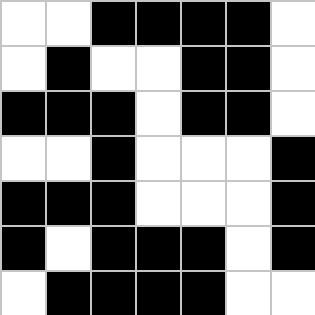[["white", "white", "black", "black", "black", "black", "white"], ["white", "black", "white", "white", "black", "black", "white"], ["black", "black", "black", "white", "black", "black", "white"], ["white", "white", "black", "white", "white", "white", "black"], ["black", "black", "black", "white", "white", "white", "black"], ["black", "white", "black", "black", "black", "white", "black"], ["white", "black", "black", "black", "black", "white", "white"]]